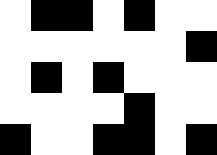[["white", "black", "black", "white", "black", "white", "white"], ["white", "white", "white", "white", "white", "white", "black"], ["white", "black", "white", "black", "white", "white", "white"], ["white", "white", "white", "white", "black", "white", "white"], ["black", "white", "white", "black", "black", "white", "black"]]